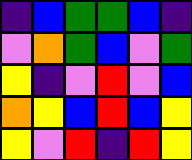[["indigo", "blue", "green", "green", "blue", "indigo"], ["violet", "orange", "green", "blue", "violet", "green"], ["yellow", "indigo", "violet", "red", "violet", "blue"], ["orange", "yellow", "blue", "red", "blue", "yellow"], ["yellow", "violet", "red", "indigo", "red", "yellow"]]